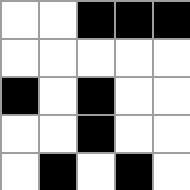[["white", "white", "black", "black", "black"], ["white", "white", "white", "white", "white"], ["black", "white", "black", "white", "white"], ["white", "white", "black", "white", "white"], ["white", "black", "white", "black", "white"]]